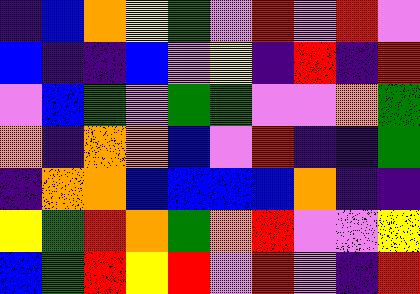[["indigo", "blue", "orange", "yellow", "green", "violet", "red", "violet", "red", "violet"], ["blue", "indigo", "indigo", "blue", "violet", "yellow", "indigo", "red", "indigo", "red"], ["violet", "blue", "green", "violet", "green", "green", "violet", "violet", "orange", "green"], ["orange", "indigo", "orange", "orange", "blue", "violet", "red", "indigo", "indigo", "green"], ["indigo", "orange", "orange", "blue", "blue", "blue", "blue", "orange", "indigo", "indigo"], ["yellow", "green", "red", "orange", "green", "orange", "red", "violet", "violet", "yellow"], ["blue", "green", "red", "yellow", "red", "violet", "red", "violet", "indigo", "red"]]